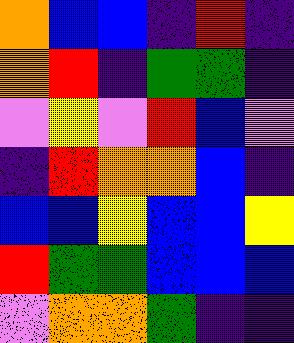[["orange", "blue", "blue", "indigo", "red", "indigo"], ["orange", "red", "indigo", "green", "green", "indigo"], ["violet", "yellow", "violet", "red", "blue", "violet"], ["indigo", "red", "orange", "orange", "blue", "indigo"], ["blue", "blue", "yellow", "blue", "blue", "yellow"], ["red", "green", "green", "blue", "blue", "blue"], ["violet", "orange", "orange", "green", "indigo", "indigo"]]